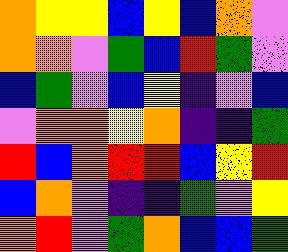[["orange", "yellow", "yellow", "blue", "yellow", "blue", "orange", "violet"], ["orange", "orange", "violet", "green", "blue", "red", "green", "violet"], ["blue", "green", "violet", "blue", "yellow", "indigo", "violet", "blue"], ["violet", "orange", "orange", "yellow", "orange", "indigo", "indigo", "green"], ["red", "blue", "orange", "red", "red", "blue", "yellow", "red"], ["blue", "orange", "violet", "indigo", "indigo", "green", "violet", "yellow"], ["orange", "red", "violet", "green", "orange", "blue", "blue", "green"]]